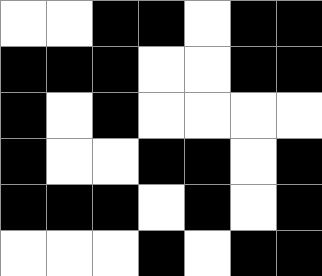[["white", "white", "black", "black", "white", "black", "black"], ["black", "black", "black", "white", "white", "black", "black"], ["black", "white", "black", "white", "white", "white", "white"], ["black", "white", "white", "black", "black", "white", "black"], ["black", "black", "black", "white", "black", "white", "black"], ["white", "white", "white", "black", "white", "black", "black"]]